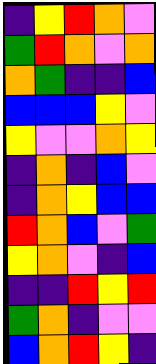[["indigo", "yellow", "red", "orange", "violet"], ["green", "red", "orange", "violet", "orange"], ["orange", "green", "indigo", "indigo", "blue"], ["blue", "blue", "blue", "yellow", "violet"], ["yellow", "violet", "violet", "orange", "yellow"], ["indigo", "orange", "indigo", "blue", "violet"], ["indigo", "orange", "yellow", "blue", "blue"], ["red", "orange", "blue", "violet", "green"], ["yellow", "orange", "violet", "indigo", "blue"], ["indigo", "indigo", "red", "yellow", "red"], ["green", "orange", "indigo", "violet", "violet"], ["blue", "orange", "red", "yellow", "indigo"]]